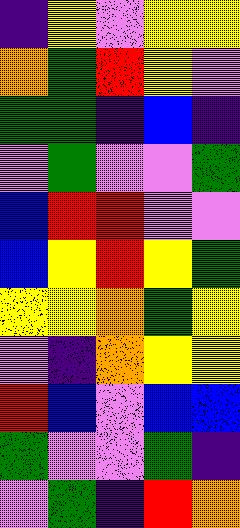[["indigo", "yellow", "violet", "yellow", "yellow"], ["orange", "green", "red", "yellow", "violet"], ["green", "green", "indigo", "blue", "indigo"], ["violet", "green", "violet", "violet", "green"], ["blue", "red", "red", "violet", "violet"], ["blue", "yellow", "red", "yellow", "green"], ["yellow", "yellow", "orange", "green", "yellow"], ["violet", "indigo", "orange", "yellow", "yellow"], ["red", "blue", "violet", "blue", "blue"], ["green", "violet", "violet", "green", "indigo"], ["violet", "green", "indigo", "red", "orange"]]